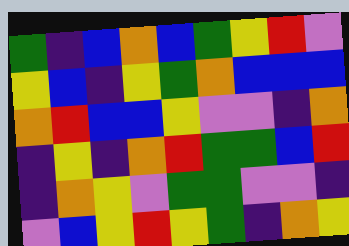[["green", "indigo", "blue", "orange", "blue", "green", "yellow", "red", "violet"], ["yellow", "blue", "indigo", "yellow", "green", "orange", "blue", "blue", "blue"], ["orange", "red", "blue", "blue", "yellow", "violet", "violet", "indigo", "orange"], ["indigo", "yellow", "indigo", "orange", "red", "green", "green", "blue", "red"], ["indigo", "orange", "yellow", "violet", "green", "green", "violet", "violet", "indigo"], ["violet", "blue", "yellow", "red", "yellow", "green", "indigo", "orange", "yellow"]]